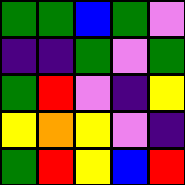[["green", "green", "blue", "green", "violet"], ["indigo", "indigo", "green", "violet", "green"], ["green", "red", "violet", "indigo", "yellow"], ["yellow", "orange", "yellow", "violet", "indigo"], ["green", "red", "yellow", "blue", "red"]]